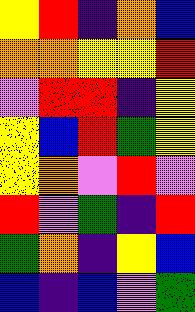[["yellow", "red", "indigo", "orange", "blue"], ["orange", "orange", "yellow", "yellow", "red"], ["violet", "red", "red", "indigo", "yellow"], ["yellow", "blue", "red", "green", "yellow"], ["yellow", "orange", "violet", "red", "violet"], ["red", "violet", "green", "indigo", "red"], ["green", "orange", "indigo", "yellow", "blue"], ["blue", "indigo", "blue", "violet", "green"]]